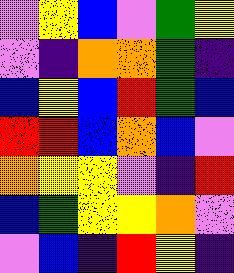[["violet", "yellow", "blue", "violet", "green", "yellow"], ["violet", "indigo", "orange", "orange", "green", "indigo"], ["blue", "yellow", "blue", "red", "green", "blue"], ["red", "red", "blue", "orange", "blue", "violet"], ["orange", "yellow", "yellow", "violet", "indigo", "red"], ["blue", "green", "yellow", "yellow", "orange", "violet"], ["violet", "blue", "indigo", "red", "yellow", "indigo"]]